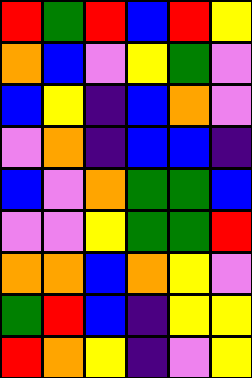[["red", "green", "red", "blue", "red", "yellow"], ["orange", "blue", "violet", "yellow", "green", "violet"], ["blue", "yellow", "indigo", "blue", "orange", "violet"], ["violet", "orange", "indigo", "blue", "blue", "indigo"], ["blue", "violet", "orange", "green", "green", "blue"], ["violet", "violet", "yellow", "green", "green", "red"], ["orange", "orange", "blue", "orange", "yellow", "violet"], ["green", "red", "blue", "indigo", "yellow", "yellow"], ["red", "orange", "yellow", "indigo", "violet", "yellow"]]